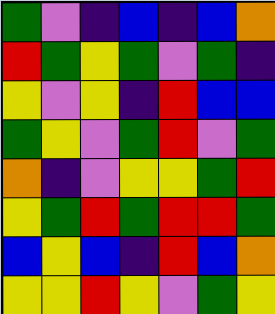[["green", "violet", "indigo", "blue", "indigo", "blue", "orange"], ["red", "green", "yellow", "green", "violet", "green", "indigo"], ["yellow", "violet", "yellow", "indigo", "red", "blue", "blue"], ["green", "yellow", "violet", "green", "red", "violet", "green"], ["orange", "indigo", "violet", "yellow", "yellow", "green", "red"], ["yellow", "green", "red", "green", "red", "red", "green"], ["blue", "yellow", "blue", "indigo", "red", "blue", "orange"], ["yellow", "yellow", "red", "yellow", "violet", "green", "yellow"]]